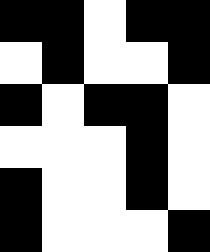[["black", "black", "white", "black", "black"], ["white", "black", "white", "white", "black"], ["black", "white", "black", "black", "white"], ["white", "white", "white", "black", "white"], ["black", "white", "white", "black", "white"], ["black", "white", "white", "white", "black"]]